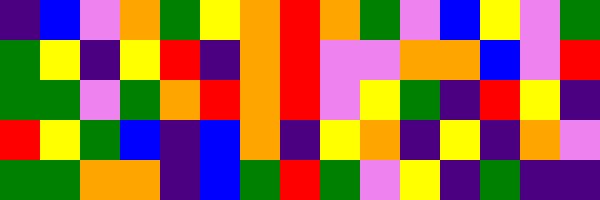[["indigo", "blue", "violet", "orange", "green", "yellow", "orange", "red", "orange", "green", "violet", "blue", "yellow", "violet", "green"], ["green", "yellow", "indigo", "yellow", "red", "indigo", "orange", "red", "violet", "violet", "orange", "orange", "blue", "violet", "red"], ["green", "green", "violet", "green", "orange", "red", "orange", "red", "violet", "yellow", "green", "indigo", "red", "yellow", "indigo"], ["red", "yellow", "green", "blue", "indigo", "blue", "orange", "indigo", "yellow", "orange", "indigo", "yellow", "indigo", "orange", "violet"], ["green", "green", "orange", "orange", "indigo", "blue", "green", "red", "green", "violet", "yellow", "indigo", "green", "indigo", "indigo"]]